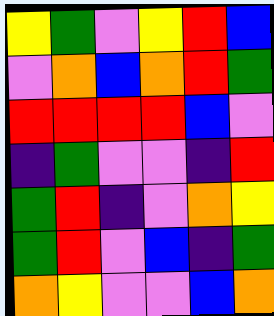[["yellow", "green", "violet", "yellow", "red", "blue"], ["violet", "orange", "blue", "orange", "red", "green"], ["red", "red", "red", "red", "blue", "violet"], ["indigo", "green", "violet", "violet", "indigo", "red"], ["green", "red", "indigo", "violet", "orange", "yellow"], ["green", "red", "violet", "blue", "indigo", "green"], ["orange", "yellow", "violet", "violet", "blue", "orange"]]